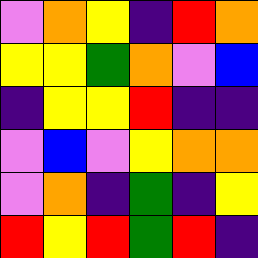[["violet", "orange", "yellow", "indigo", "red", "orange"], ["yellow", "yellow", "green", "orange", "violet", "blue"], ["indigo", "yellow", "yellow", "red", "indigo", "indigo"], ["violet", "blue", "violet", "yellow", "orange", "orange"], ["violet", "orange", "indigo", "green", "indigo", "yellow"], ["red", "yellow", "red", "green", "red", "indigo"]]